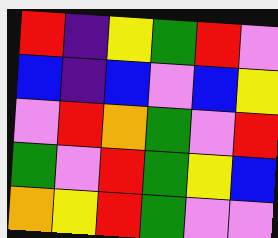[["red", "indigo", "yellow", "green", "red", "violet"], ["blue", "indigo", "blue", "violet", "blue", "yellow"], ["violet", "red", "orange", "green", "violet", "red"], ["green", "violet", "red", "green", "yellow", "blue"], ["orange", "yellow", "red", "green", "violet", "violet"]]